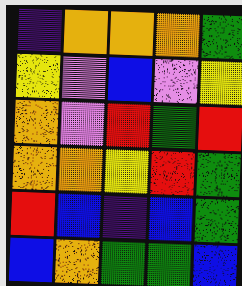[["indigo", "orange", "orange", "orange", "green"], ["yellow", "violet", "blue", "violet", "yellow"], ["orange", "violet", "red", "green", "red"], ["orange", "orange", "yellow", "red", "green"], ["red", "blue", "indigo", "blue", "green"], ["blue", "orange", "green", "green", "blue"]]